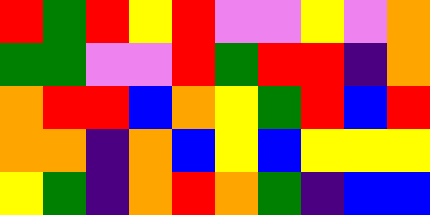[["red", "green", "red", "yellow", "red", "violet", "violet", "yellow", "violet", "orange"], ["green", "green", "violet", "violet", "red", "green", "red", "red", "indigo", "orange"], ["orange", "red", "red", "blue", "orange", "yellow", "green", "red", "blue", "red"], ["orange", "orange", "indigo", "orange", "blue", "yellow", "blue", "yellow", "yellow", "yellow"], ["yellow", "green", "indigo", "orange", "red", "orange", "green", "indigo", "blue", "blue"]]